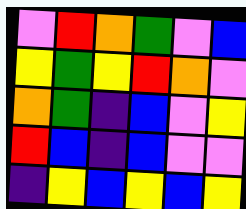[["violet", "red", "orange", "green", "violet", "blue"], ["yellow", "green", "yellow", "red", "orange", "violet"], ["orange", "green", "indigo", "blue", "violet", "yellow"], ["red", "blue", "indigo", "blue", "violet", "violet"], ["indigo", "yellow", "blue", "yellow", "blue", "yellow"]]